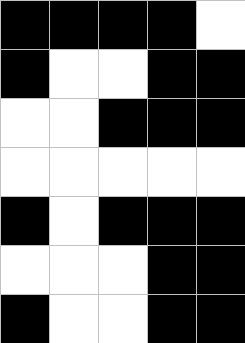[["black", "black", "black", "black", "white"], ["black", "white", "white", "black", "black"], ["white", "white", "black", "black", "black"], ["white", "white", "white", "white", "white"], ["black", "white", "black", "black", "black"], ["white", "white", "white", "black", "black"], ["black", "white", "white", "black", "black"]]